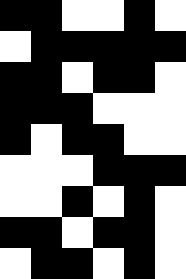[["black", "black", "white", "white", "black", "white"], ["white", "black", "black", "black", "black", "black"], ["black", "black", "white", "black", "black", "white"], ["black", "black", "black", "white", "white", "white"], ["black", "white", "black", "black", "white", "white"], ["white", "white", "white", "black", "black", "black"], ["white", "white", "black", "white", "black", "white"], ["black", "black", "white", "black", "black", "white"], ["white", "black", "black", "white", "black", "white"]]